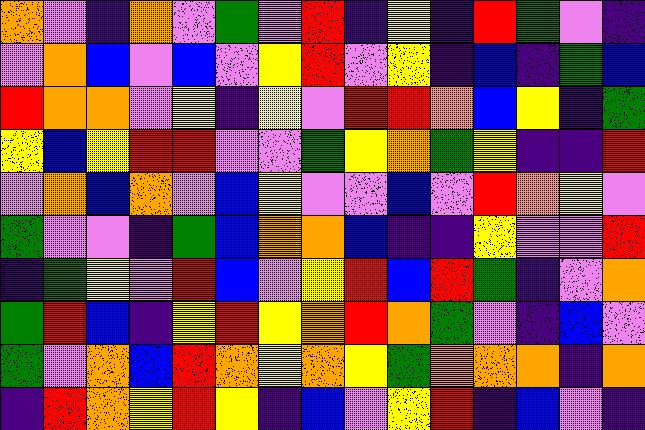[["orange", "violet", "indigo", "orange", "violet", "green", "violet", "red", "indigo", "yellow", "indigo", "red", "green", "violet", "indigo"], ["violet", "orange", "blue", "violet", "blue", "violet", "yellow", "red", "violet", "yellow", "indigo", "blue", "indigo", "green", "blue"], ["red", "orange", "orange", "violet", "yellow", "indigo", "yellow", "violet", "red", "red", "orange", "blue", "yellow", "indigo", "green"], ["yellow", "blue", "yellow", "red", "red", "violet", "violet", "green", "yellow", "orange", "green", "yellow", "indigo", "indigo", "red"], ["violet", "orange", "blue", "orange", "violet", "blue", "yellow", "violet", "violet", "blue", "violet", "red", "orange", "yellow", "violet"], ["green", "violet", "violet", "indigo", "green", "blue", "orange", "orange", "blue", "indigo", "indigo", "yellow", "violet", "violet", "red"], ["indigo", "green", "yellow", "violet", "red", "blue", "violet", "yellow", "red", "blue", "red", "green", "indigo", "violet", "orange"], ["green", "red", "blue", "indigo", "yellow", "red", "yellow", "orange", "red", "orange", "green", "violet", "indigo", "blue", "violet"], ["green", "violet", "orange", "blue", "red", "orange", "yellow", "orange", "yellow", "green", "orange", "orange", "orange", "indigo", "orange"], ["indigo", "red", "orange", "yellow", "red", "yellow", "indigo", "blue", "violet", "yellow", "red", "indigo", "blue", "violet", "indigo"]]